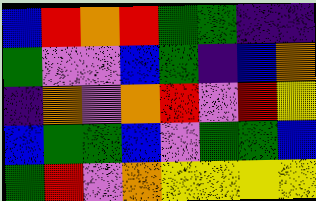[["blue", "red", "orange", "red", "green", "green", "indigo", "indigo"], ["green", "violet", "violet", "blue", "green", "indigo", "blue", "orange"], ["indigo", "orange", "violet", "orange", "red", "violet", "red", "yellow"], ["blue", "green", "green", "blue", "violet", "green", "green", "blue"], ["green", "red", "violet", "orange", "yellow", "yellow", "yellow", "yellow"]]